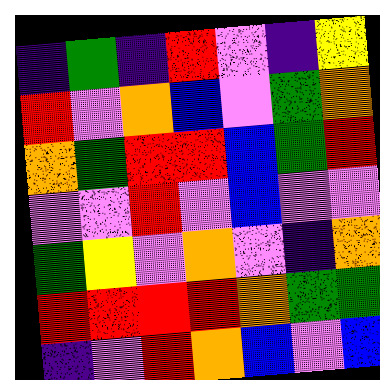[["indigo", "green", "indigo", "red", "violet", "indigo", "yellow"], ["red", "violet", "orange", "blue", "violet", "green", "orange"], ["orange", "green", "red", "red", "blue", "green", "red"], ["violet", "violet", "red", "violet", "blue", "violet", "violet"], ["green", "yellow", "violet", "orange", "violet", "indigo", "orange"], ["red", "red", "red", "red", "orange", "green", "green"], ["indigo", "violet", "red", "orange", "blue", "violet", "blue"]]